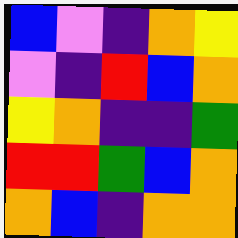[["blue", "violet", "indigo", "orange", "yellow"], ["violet", "indigo", "red", "blue", "orange"], ["yellow", "orange", "indigo", "indigo", "green"], ["red", "red", "green", "blue", "orange"], ["orange", "blue", "indigo", "orange", "orange"]]